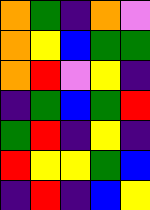[["orange", "green", "indigo", "orange", "violet"], ["orange", "yellow", "blue", "green", "green"], ["orange", "red", "violet", "yellow", "indigo"], ["indigo", "green", "blue", "green", "red"], ["green", "red", "indigo", "yellow", "indigo"], ["red", "yellow", "yellow", "green", "blue"], ["indigo", "red", "indigo", "blue", "yellow"]]